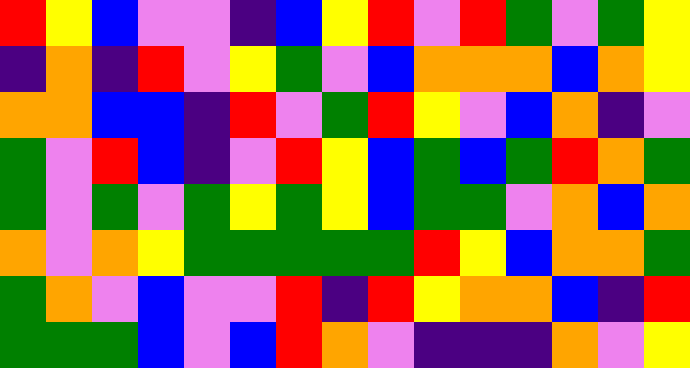[["red", "yellow", "blue", "violet", "violet", "indigo", "blue", "yellow", "red", "violet", "red", "green", "violet", "green", "yellow"], ["indigo", "orange", "indigo", "red", "violet", "yellow", "green", "violet", "blue", "orange", "orange", "orange", "blue", "orange", "yellow"], ["orange", "orange", "blue", "blue", "indigo", "red", "violet", "green", "red", "yellow", "violet", "blue", "orange", "indigo", "violet"], ["green", "violet", "red", "blue", "indigo", "violet", "red", "yellow", "blue", "green", "blue", "green", "red", "orange", "green"], ["green", "violet", "green", "violet", "green", "yellow", "green", "yellow", "blue", "green", "green", "violet", "orange", "blue", "orange"], ["orange", "violet", "orange", "yellow", "green", "green", "green", "green", "green", "red", "yellow", "blue", "orange", "orange", "green"], ["green", "orange", "violet", "blue", "violet", "violet", "red", "indigo", "red", "yellow", "orange", "orange", "blue", "indigo", "red"], ["green", "green", "green", "blue", "violet", "blue", "red", "orange", "violet", "indigo", "indigo", "indigo", "orange", "violet", "yellow"]]